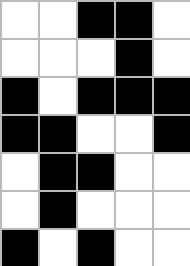[["white", "white", "black", "black", "white"], ["white", "white", "white", "black", "white"], ["black", "white", "black", "black", "black"], ["black", "black", "white", "white", "black"], ["white", "black", "black", "white", "white"], ["white", "black", "white", "white", "white"], ["black", "white", "black", "white", "white"]]